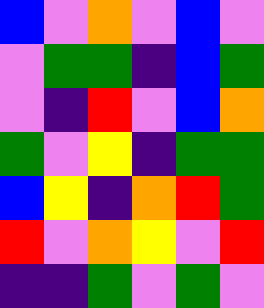[["blue", "violet", "orange", "violet", "blue", "violet"], ["violet", "green", "green", "indigo", "blue", "green"], ["violet", "indigo", "red", "violet", "blue", "orange"], ["green", "violet", "yellow", "indigo", "green", "green"], ["blue", "yellow", "indigo", "orange", "red", "green"], ["red", "violet", "orange", "yellow", "violet", "red"], ["indigo", "indigo", "green", "violet", "green", "violet"]]